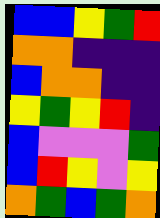[["blue", "blue", "yellow", "green", "red"], ["orange", "orange", "indigo", "indigo", "indigo"], ["blue", "orange", "orange", "indigo", "indigo"], ["yellow", "green", "yellow", "red", "indigo"], ["blue", "violet", "violet", "violet", "green"], ["blue", "red", "yellow", "violet", "yellow"], ["orange", "green", "blue", "green", "orange"]]